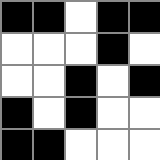[["black", "black", "white", "black", "black"], ["white", "white", "white", "black", "white"], ["white", "white", "black", "white", "black"], ["black", "white", "black", "white", "white"], ["black", "black", "white", "white", "white"]]